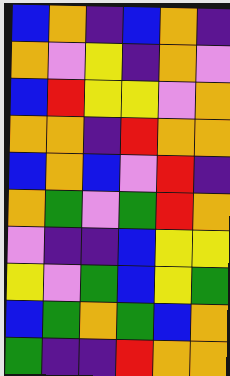[["blue", "orange", "indigo", "blue", "orange", "indigo"], ["orange", "violet", "yellow", "indigo", "orange", "violet"], ["blue", "red", "yellow", "yellow", "violet", "orange"], ["orange", "orange", "indigo", "red", "orange", "orange"], ["blue", "orange", "blue", "violet", "red", "indigo"], ["orange", "green", "violet", "green", "red", "orange"], ["violet", "indigo", "indigo", "blue", "yellow", "yellow"], ["yellow", "violet", "green", "blue", "yellow", "green"], ["blue", "green", "orange", "green", "blue", "orange"], ["green", "indigo", "indigo", "red", "orange", "orange"]]